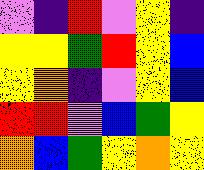[["violet", "indigo", "red", "violet", "yellow", "indigo"], ["yellow", "yellow", "green", "red", "yellow", "blue"], ["yellow", "orange", "indigo", "violet", "yellow", "blue"], ["red", "red", "violet", "blue", "green", "yellow"], ["orange", "blue", "green", "yellow", "orange", "yellow"]]